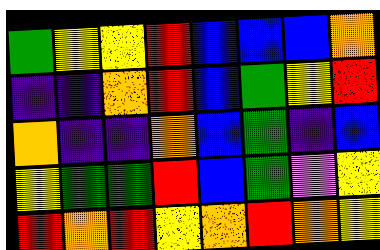[["green", "yellow", "yellow", "red", "blue", "blue", "blue", "orange"], ["indigo", "indigo", "orange", "red", "blue", "green", "yellow", "red"], ["orange", "indigo", "indigo", "orange", "blue", "green", "indigo", "blue"], ["yellow", "green", "green", "red", "blue", "green", "violet", "yellow"], ["red", "orange", "red", "yellow", "orange", "red", "orange", "yellow"]]